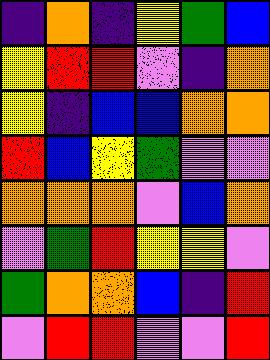[["indigo", "orange", "indigo", "yellow", "green", "blue"], ["yellow", "red", "red", "violet", "indigo", "orange"], ["yellow", "indigo", "blue", "blue", "orange", "orange"], ["red", "blue", "yellow", "green", "violet", "violet"], ["orange", "orange", "orange", "violet", "blue", "orange"], ["violet", "green", "red", "yellow", "yellow", "violet"], ["green", "orange", "orange", "blue", "indigo", "red"], ["violet", "red", "red", "violet", "violet", "red"]]